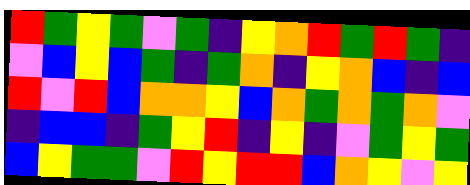[["red", "green", "yellow", "green", "violet", "green", "indigo", "yellow", "orange", "red", "green", "red", "green", "indigo"], ["violet", "blue", "yellow", "blue", "green", "indigo", "green", "orange", "indigo", "yellow", "orange", "blue", "indigo", "blue"], ["red", "violet", "red", "blue", "orange", "orange", "yellow", "blue", "orange", "green", "orange", "green", "orange", "violet"], ["indigo", "blue", "blue", "indigo", "green", "yellow", "red", "indigo", "yellow", "indigo", "violet", "green", "yellow", "green"], ["blue", "yellow", "green", "green", "violet", "red", "yellow", "red", "red", "blue", "orange", "yellow", "violet", "yellow"]]